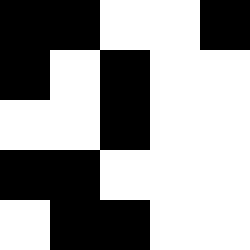[["black", "black", "white", "white", "black"], ["black", "white", "black", "white", "white"], ["white", "white", "black", "white", "white"], ["black", "black", "white", "white", "white"], ["white", "black", "black", "white", "white"]]